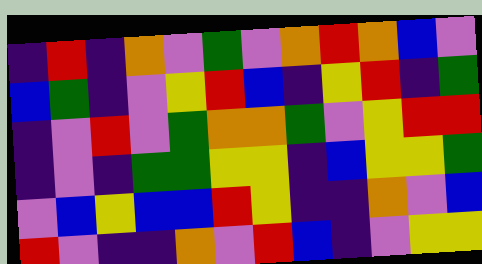[["indigo", "red", "indigo", "orange", "violet", "green", "violet", "orange", "red", "orange", "blue", "violet"], ["blue", "green", "indigo", "violet", "yellow", "red", "blue", "indigo", "yellow", "red", "indigo", "green"], ["indigo", "violet", "red", "violet", "green", "orange", "orange", "green", "violet", "yellow", "red", "red"], ["indigo", "violet", "indigo", "green", "green", "yellow", "yellow", "indigo", "blue", "yellow", "yellow", "green"], ["violet", "blue", "yellow", "blue", "blue", "red", "yellow", "indigo", "indigo", "orange", "violet", "blue"], ["red", "violet", "indigo", "indigo", "orange", "violet", "red", "blue", "indigo", "violet", "yellow", "yellow"]]